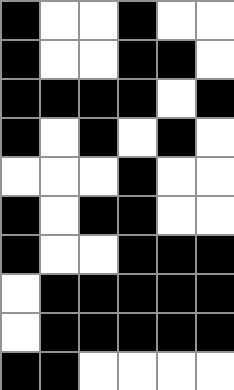[["black", "white", "white", "black", "white", "white"], ["black", "white", "white", "black", "black", "white"], ["black", "black", "black", "black", "white", "black"], ["black", "white", "black", "white", "black", "white"], ["white", "white", "white", "black", "white", "white"], ["black", "white", "black", "black", "white", "white"], ["black", "white", "white", "black", "black", "black"], ["white", "black", "black", "black", "black", "black"], ["white", "black", "black", "black", "black", "black"], ["black", "black", "white", "white", "white", "white"]]